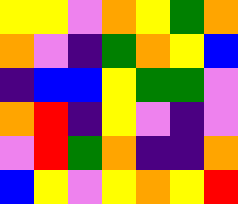[["yellow", "yellow", "violet", "orange", "yellow", "green", "orange"], ["orange", "violet", "indigo", "green", "orange", "yellow", "blue"], ["indigo", "blue", "blue", "yellow", "green", "green", "violet"], ["orange", "red", "indigo", "yellow", "violet", "indigo", "violet"], ["violet", "red", "green", "orange", "indigo", "indigo", "orange"], ["blue", "yellow", "violet", "yellow", "orange", "yellow", "red"]]